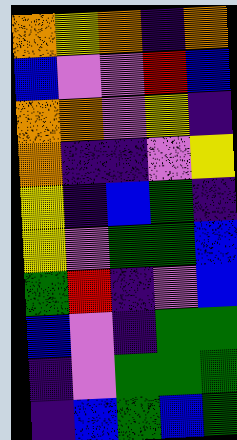[["orange", "yellow", "orange", "indigo", "orange"], ["blue", "violet", "violet", "red", "blue"], ["orange", "orange", "violet", "yellow", "indigo"], ["orange", "indigo", "indigo", "violet", "yellow"], ["yellow", "indigo", "blue", "green", "indigo"], ["yellow", "violet", "green", "green", "blue"], ["green", "red", "indigo", "violet", "blue"], ["blue", "violet", "indigo", "green", "green"], ["indigo", "violet", "green", "green", "green"], ["indigo", "blue", "green", "blue", "green"]]